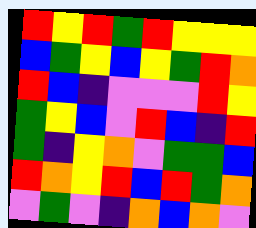[["red", "yellow", "red", "green", "red", "yellow", "yellow", "yellow"], ["blue", "green", "yellow", "blue", "yellow", "green", "red", "orange"], ["red", "blue", "indigo", "violet", "violet", "violet", "red", "yellow"], ["green", "yellow", "blue", "violet", "red", "blue", "indigo", "red"], ["green", "indigo", "yellow", "orange", "violet", "green", "green", "blue"], ["red", "orange", "yellow", "red", "blue", "red", "green", "orange"], ["violet", "green", "violet", "indigo", "orange", "blue", "orange", "violet"]]